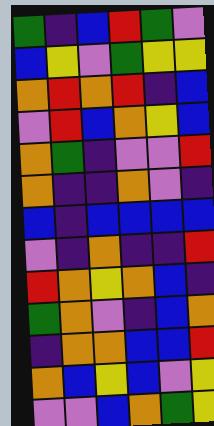[["green", "indigo", "blue", "red", "green", "violet"], ["blue", "yellow", "violet", "green", "yellow", "yellow"], ["orange", "red", "orange", "red", "indigo", "blue"], ["violet", "red", "blue", "orange", "yellow", "blue"], ["orange", "green", "indigo", "violet", "violet", "red"], ["orange", "indigo", "indigo", "orange", "violet", "indigo"], ["blue", "indigo", "blue", "blue", "blue", "blue"], ["violet", "indigo", "orange", "indigo", "indigo", "red"], ["red", "orange", "yellow", "orange", "blue", "indigo"], ["green", "orange", "violet", "indigo", "blue", "orange"], ["indigo", "orange", "orange", "blue", "blue", "red"], ["orange", "blue", "yellow", "blue", "violet", "yellow"], ["violet", "violet", "blue", "orange", "green", "yellow"]]